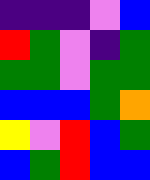[["indigo", "indigo", "indigo", "violet", "blue"], ["red", "green", "violet", "indigo", "green"], ["green", "green", "violet", "green", "green"], ["blue", "blue", "blue", "green", "orange"], ["yellow", "violet", "red", "blue", "green"], ["blue", "green", "red", "blue", "blue"]]